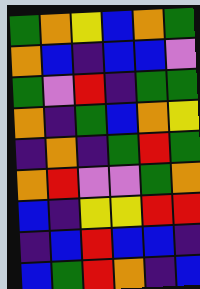[["green", "orange", "yellow", "blue", "orange", "green"], ["orange", "blue", "indigo", "blue", "blue", "violet"], ["green", "violet", "red", "indigo", "green", "green"], ["orange", "indigo", "green", "blue", "orange", "yellow"], ["indigo", "orange", "indigo", "green", "red", "green"], ["orange", "red", "violet", "violet", "green", "orange"], ["blue", "indigo", "yellow", "yellow", "red", "red"], ["indigo", "blue", "red", "blue", "blue", "indigo"], ["blue", "green", "red", "orange", "indigo", "blue"]]